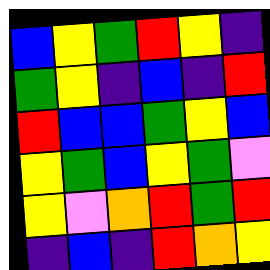[["blue", "yellow", "green", "red", "yellow", "indigo"], ["green", "yellow", "indigo", "blue", "indigo", "red"], ["red", "blue", "blue", "green", "yellow", "blue"], ["yellow", "green", "blue", "yellow", "green", "violet"], ["yellow", "violet", "orange", "red", "green", "red"], ["indigo", "blue", "indigo", "red", "orange", "yellow"]]